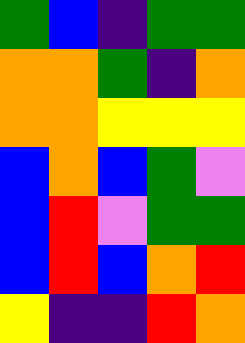[["green", "blue", "indigo", "green", "green"], ["orange", "orange", "green", "indigo", "orange"], ["orange", "orange", "yellow", "yellow", "yellow"], ["blue", "orange", "blue", "green", "violet"], ["blue", "red", "violet", "green", "green"], ["blue", "red", "blue", "orange", "red"], ["yellow", "indigo", "indigo", "red", "orange"]]